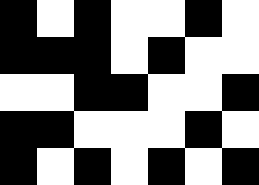[["black", "white", "black", "white", "white", "black", "white"], ["black", "black", "black", "white", "black", "white", "white"], ["white", "white", "black", "black", "white", "white", "black"], ["black", "black", "white", "white", "white", "black", "white"], ["black", "white", "black", "white", "black", "white", "black"]]